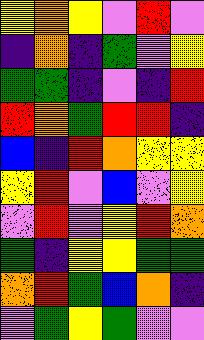[["yellow", "orange", "yellow", "violet", "red", "violet"], ["indigo", "orange", "indigo", "green", "violet", "yellow"], ["green", "green", "indigo", "violet", "indigo", "red"], ["red", "orange", "green", "red", "red", "indigo"], ["blue", "indigo", "red", "orange", "yellow", "yellow"], ["yellow", "red", "violet", "blue", "violet", "yellow"], ["violet", "red", "violet", "yellow", "red", "orange"], ["green", "indigo", "yellow", "yellow", "green", "green"], ["orange", "red", "green", "blue", "orange", "indigo"], ["violet", "green", "yellow", "green", "violet", "violet"]]